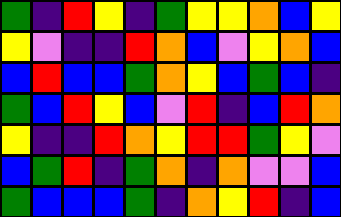[["green", "indigo", "red", "yellow", "indigo", "green", "yellow", "yellow", "orange", "blue", "yellow"], ["yellow", "violet", "indigo", "indigo", "red", "orange", "blue", "violet", "yellow", "orange", "blue"], ["blue", "red", "blue", "blue", "green", "orange", "yellow", "blue", "green", "blue", "indigo"], ["green", "blue", "red", "yellow", "blue", "violet", "red", "indigo", "blue", "red", "orange"], ["yellow", "indigo", "indigo", "red", "orange", "yellow", "red", "red", "green", "yellow", "violet"], ["blue", "green", "red", "indigo", "green", "orange", "indigo", "orange", "violet", "violet", "blue"], ["green", "blue", "blue", "blue", "green", "indigo", "orange", "yellow", "red", "indigo", "blue"]]